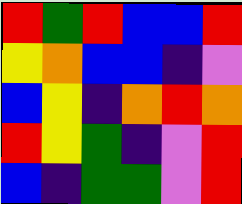[["red", "green", "red", "blue", "blue", "red"], ["yellow", "orange", "blue", "blue", "indigo", "violet"], ["blue", "yellow", "indigo", "orange", "red", "orange"], ["red", "yellow", "green", "indigo", "violet", "red"], ["blue", "indigo", "green", "green", "violet", "red"]]